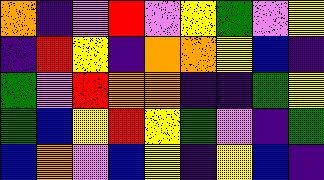[["orange", "indigo", "violet", "red", "violet", "yellow", "green", "violet", "yellow"], ["indigo", "red", "yellow", "indigo", "orange", "orange", "yellow", "blue", "indigo"], ["green", "violet", "red", "orange", "orange", "indigo", "indigo", "green", "yellow"], ["green", "blue", "yellow", "red", "yellow", "green", "violet", "indigo", "green"], ["blue", "orange", "violet", "blue", "yellow", "indigo", "yellow", "blue", "indigo"]]